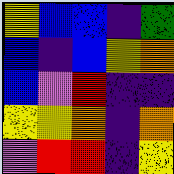[["yellow", "blue", "blue", "indigo", "green"], ["blue", "indigo", "blue", "yellow", "orange"], ["blue", "violet", "red", "indigo", "indigo"], ["yellow", "yellow", "orange", "indigo", "orange"], ["violet", "red", "red", "indigo", "yellow"]]